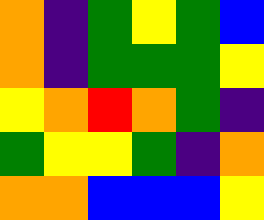[["orange", "indigo", "green", "yellow", "green", "blue"], ["orange", "indigo", "green", "green", "green", "yellow"], ["yellow", "orange", "red", "orange", "green", "indigo"], ["green", "yellow", "yellow", "green", "indigo", "orange"], ["orange", "orange", "blue", "blue", "blue", "yellow"]]